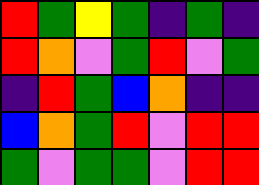[["red", "green", "yellow", "green", "indigo", "green", "indigo"], ["red", "orange", "violet", "green", "red", "violet", "green"], ["indigo", "red", "green", "blue", "orange", "indigo", "indigo"], ["blue", "orange", "green", "red", "violet", "red", "red"], ["green", "violet", "green", "green", "violet", "red", "red"]]